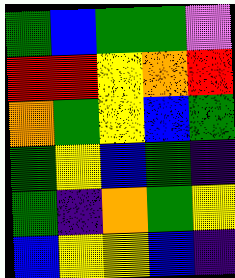[["green", "blue", "green", "green", "violet"], ["red", "red", "yellow", "orange", "red"], ["orange", "green", "yellow", "blue", "green"], ["green", "yellow", "blue", "green", "indigo"], ["green", "indigo", "orange", "green", "yellow"], ["blue", "yellow", "yellow", "blue", "indigo"]]